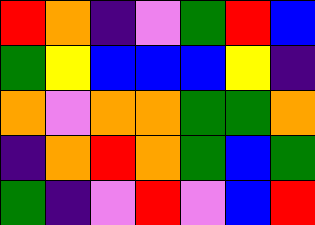[["red", "orange", "indigo", "violet", "green", "red", "blue"], ["green", "yellow", "blue", "blue", "blue", "yellow", "indigo"], ["orange", "violet", "orange", "orange", "green", "green", "orange"], ["indigo", "orange", "red", "orange", "green", "blue", "green"], ["green", "indigo", "violet", "red", "violet", "blue", "red"]]